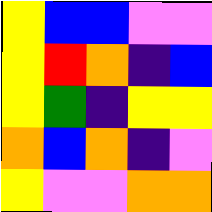[["yellow", "blue", "blue", "violet", "violet"], ["yellow", "red", "orange", "indigo", "blue"], ["yellow", "green", "indigo", "yellow", "yellow"], ["orange", "blue", "orange", "indigo", "violet"], ["yellow", "violet", "violet", "orange", "orange"]]